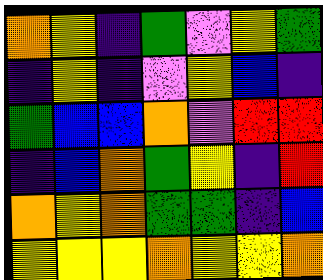[["orange", "yellow", "indigo", "green", "violet", "yellow", "green"], ["indigo", "yellow", "indigo", "violet", "yellow", "blue", "indigo"], ["green", "blue", "blue", "orange", "violet", "red", "red"], ["indigo", "blue", "orange", "green", "yellow", "indigo", "red"], ["orange", "yellow", "orange", "green", "green", "indigo", "blue"], ["yellow", "yellow", "yellow", "orange", "yellow", "yellow", "orange"]]